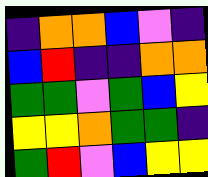[["indigo", "orange", "orange", "blue", "violet", "indigo"], ["blue", "red", "indigo", "indigo", "orange", "orange"], ["green", "green", "violet", "green", "blue", "yellow"], ["yellow", "yellow", "orange", "green", "green", "indigo"], ["green", "red", "violet", "blue", "yellow", "yellow"]]